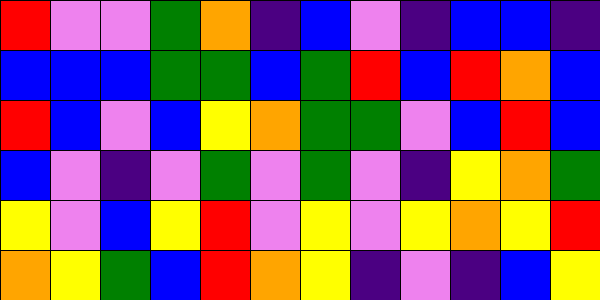[["red", "violet", "violet", "green", "orange", "indigo", "blue", "violet", "indigo", "blue", "blue", "indigo"], ["blue", "blue", "blue", "green", "green", "blue", "green", "red", "blue", "red", "orange", "blue"], ["red", "blue", "violet", "blue", "yellow", "orange", "green", "green", "violet", "blue", "red", "blue"], ["blue", "violet", "indigo", "violet", "green", "violet", "green", "violet", "indigo", "yellow", "orange", "green"], ["yellow", "violet", "blue", "yellow", "red", "violet", "yellow", "violet", "yellow", "orange", "yellow", "red"], ["orange", "yellow", "green", "blue", "red", "orange", "yellow", "indigo", "violet", "indigo", "blue", "yellow"]]